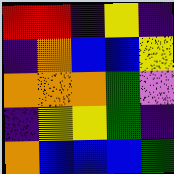[["red", "red", "indigo", "yellow", "indigo"], ["indigo", "orange", "blue", "blue", "yellow"], ["orange", "orange", "orange", "green", "violet"], ["indigo", "yellow", "yellow", "green", "indigo"], ["orange", "blue", "blue", "blue", "green"]]